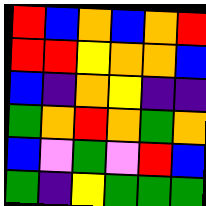[["red", "blue", "orange", "blue", "orange", "red"], ["red", "red", "yellow", "orange", "orange", "blue"], ["blue", "indigo", "orange", "yellow", "indigo", "indigo"], ["green", "orange", "red", "orange", "green", "orange"], ["blue", "violet", "green", "violet", "red", "blue"], ["green", "indigo", "yellow", "green", "green", "green"]]